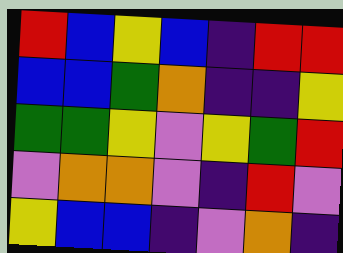[["red", "blue", "yellow", "blue", "indigo", "red", "red"], ["blue", "blue", "green", "orange", "indigo", "indigo", "yellow"], ["green", "green", "yellow", "violet", "yellow", "green", "red"], ["violet", "orange", "orange", "violet", "indigo", "red", "violet"], ["yellow", "blue", "blue", "indigo", "violet", "orange", "indigo"]]